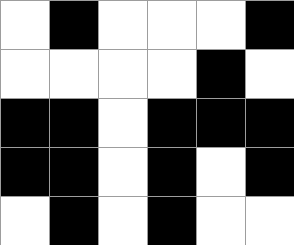[["white", "black", "white", "white", "white", "black"], ["white", "white", "white", "white", "black", "white"], ["black", "black", "white", "black", "black", "black"], ["black", "black", "white", "black", "white", "black"], ["white", "black", "white", "black", "white", "white"]]